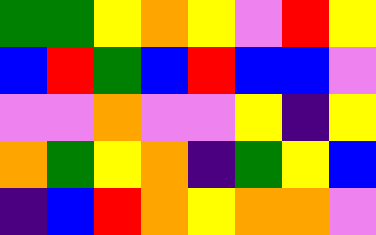[["green", "green", "yellow", "orange", "yellow", "violet", "red", "yellow"], ["blue", "red", "green", "blue", "red", "blue", "blue", "violet"], ["violet", "violet", "orange", "violet", "violet", "yellow", "indigo", "yellow"], ["orange", "green", "yellow", "orange", "indigo", "green", "yellow", "blue"], ["indigo", "blue", "red", "orange", "yellow", "orange", "orange", "violet"]]